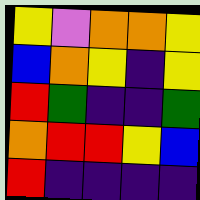[["yellow", "violet", "orange", "orange", "yellow"], ["blue", "orange", "yellow", "indigo", "yellow"], ["red", "green", "indigo", "indigo", "green"], ["orange", "red", "red", "yellow", "blue"], ["red", "indigo", "indigo", "indigo", "indigo"]]